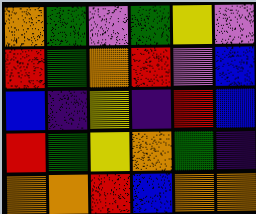[["orange", "green", "violet", "green", "yellow", "violet"], ["red", "green", "orange", "red", "violet", "blue"], ["blue", "indigo", "yellow", "indigo", "red", "blue"], ["red", "green", "yellow", "orange", "green", "indigo"], ["orange", "orange", "red", "blue", "orange", "orange"]]